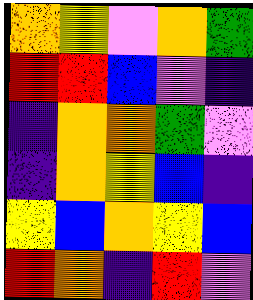[["orange", "yellow", "violet", "orange", "green"], ["red", "red", "blue", "violet", "indigo"], ["indigo", "orange", "orange", "green", "violet"], ["indigo", "orange", "yellow", "blue", "indigo"], ["yellow", "blue", "orange", "yellow", "blue"], ["red", "orange", "indigo", "red", "violet"]]